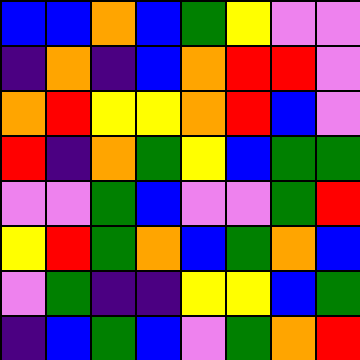[["blue", "blue", "orange", "blue", "green", "yellow", "violet", "violet"], ["indigo", "orange", "indigo", "blue", "orange", "red", "red", "violet"], ["orange", "red", "yellow", "yellow", "orange", "red", "blue", "violet"], ["red", "indigo", "orange", "green", "yellow", "blue", "green", "green"], ["violet", "violet", "green", "blue", "violet", "violet", "green", "red"], ["yellow", "red", "green", "orange", "blue", "green", "orange", "blue"], ["violet", "green", "indigo", "indigo", "yellow", "yellow", "blue", "green"], ["indigo", "blue", "green", "blue", "violet", "green", "orange", "red"]]